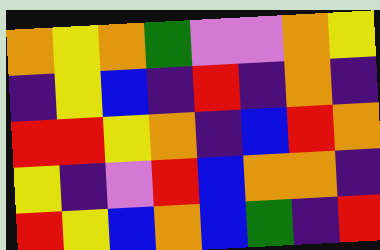[["orange", "yellow", "orange", "green", "violet", "violet", "orange", "yellow"], ["indigo", "yellow", "blue", "indigo", "red", "indigo", "orange", "indigo"], ["red", "red", "yellow", "orange", "indigo", "blue", "red", "orange"], ["yellow", "indigo", "violet", "red", "blue", "orange", "orange", "indigo"], ["red", "yellow", "blue", "orange", "blue", "green", "indigo", "red"]]